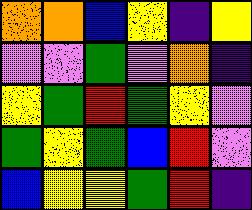[["orange", "orange", "blue", "yellow", "indigo", "yellow"], ["violet", "violet", "green", "violet", "orange", "indigo"], ["yellow", "green", "red", "green", "yellow", "violet"], ["green", "yellow", "green", "blue", "red", "violet"], ["blue", "yellow", "yellow", "green", "red", "indigo"]]